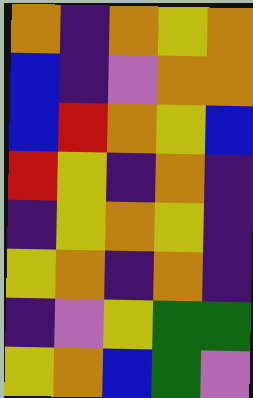[["orange", "indigo", "orange", "yellow", "orange"], ["blue", "indigo", "violet", "orange", "orange"], ["blue", "red", "orange", "yellow", "blue"], ["red", "yellow", "indigo", "orange", "indigo"], ["indigo", "yellow", "orange", "yellow", "indigo"], ["yellow", "orange", "indigo", "orange", "indigo"], ["indigo", "violet", "yellow", "green", "green"], ["yellow", "orange", "blue", "green", "violet"]]